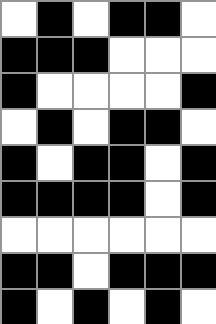[["white", "black", "white", "black", "black", "white"], ["black", "black", "black", "white", "white", "white"], ["black", "white", "white", "white", "white", "black"], ["white", "black", "white", "black", "black", "white"], ["black", "white", "black", "black", "white", "black"], ["black", "black", "black", "black", "white", "black"], ["white", "white", "white", "white", "white", "white"], ["black", "black", "white", "black", "black", "black"], ["black", "white", "black", "white", "black", "white"]]